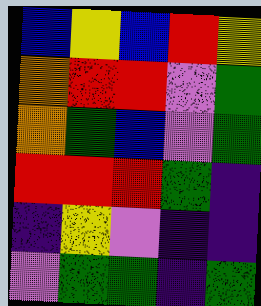[["blue", "yellow", "blue", "red", "yellow"], ["orange", "red", "red", "violet", "green"], ["orange", "green", "blue", "violet", "green"], ["red", "red", "red", "green", "indigo"], ["indigo", "yellow", "violet", "indigo", "indigo"], ["violet", "green", "green", "indigo", "green"]]